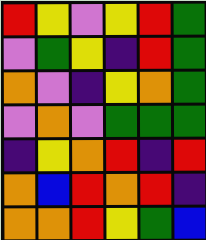[["red", "yellow", "violet", "yellow", "red", "green"], ["violet", "green", "yellow", "indigo", "red", "green"], ["orange", "violet", "indigo", "yellow", "orange", "green"], ["violet", "orange", "violet", "green", "green", "green"], ["indigo", "yellow", "orange", "red", "indigo", "red"], ["orange", "blue", "red", "orange", "red", "indigo"], ["orange", "orange", "red", "yellow", "green", "blue"]]